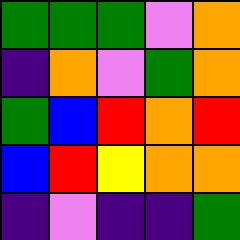[["green", "green", "green", "violet", "orange"], ["indigo", "orange", "violet", "green", "orange"], ["green", "blue", "red", "orange", "red"], ["blue", "red", "yellow", "orange", "orange"], ["indigo", "violet", "indigo", "indigo", "green"]]